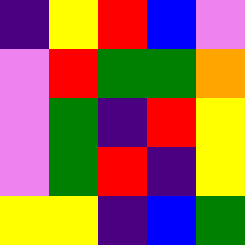[["indigo", "yellow", "red", "blue", "violet"], ["violet", "red", "green", "green", "orange"], ["violet", "green", "indigo", "red", "yellow"], ["violet", "green", "red", "indigo", "yellow"], ["yellow", "yellow", "indigo", "blue", "green"]]